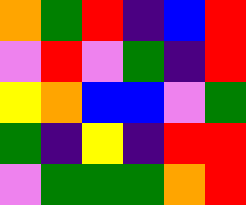[["orange", "green", "red", "indigo", "blue", "red"], ["violet", "red", "violet", "green", "indigo", "red"], ["yellow", "orange", "blue", "blue", "violet", "green"], ["green", "indigo", "yellow", "indigo", "red", "red"], ["violet", "green", "green", "green", "orange", "red"]]